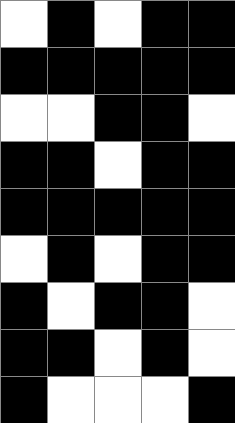[["white", "black", "white", "black", "black"], ["black", "black", "black", "black", "black"], ["white", "white", "black", "black", "white"], ["black", "black", "white", "black", "black"], ["black", "black", "black", "black", "black"], ["white", "black", "white", "black", "black"], ["black", "white", "black", "black", "white"], ["black", "black", "white", "black", "white"], ["black", "white", "white", "white", "black"]]